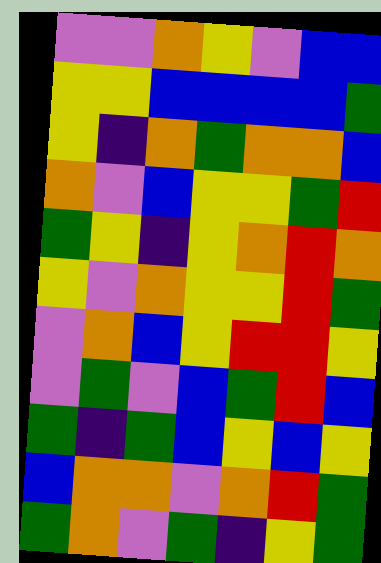[["violet", "violet", "orange", "yellow", "violet", "blue", "blue"], ["yellow", "yellow", "blue", "blue", "blue", "blue", "green"], ["yellow", "indigo", "orange", "green", "orange", "orange", "blue"], ["orange", "violet", "blue", "yellow", "yellow", "green", "red"], ["green", "yellow", "indigo", "yellow", "orange", "red", "orange"], ["yellow", "violet", "orange", "yellow", "yellow", "red", "green"], ["violet", "orange", "blue", "yellow", "red", "red", "yellow"], ["violet", "green", "violet", "blue", "green", "red", "blue"], ["green", "indigo", "green", "blue", "yellow", "blue", "yellow"], ["blue", "orange", "orange", "violet", "orange", "red", "green"], ["green", "orange", "violet", "green", "indigo", "yellow", "green"]]